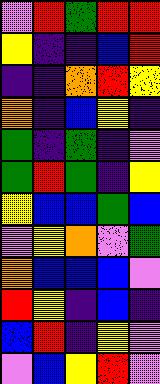[["violet", "red", "green", "red", "red"], ["yellow", "indigo", "indigo", "blue", "red"], ["indigo", "indigo", "orange", "red", "yellow"], ["orange", "indigo", "blue", "yellow", "indigo"], ["green", "indigo", "green", "indigo", "violet"], ["green", "red", "green", "indigo", "yellow"], ["yellow", "blue", "blue", "green", "blue"], ["violet", "yellow", "orange", "violet", "green"], ["orange", "blue", "blue", "blue", "violet"], ["red", "yellow", "indigo", "blue", "indigo"], ["blue", "red", "indigo", "yellow", "violet"], ["violet", "blue", "yellow", "red", "violet"]]